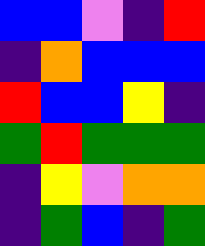[["blue", "blue", "violet", "indigo", "red"], ["indigo", "orange", "blue", "blue", "blue"], ["red", "blue", "blue", "yellow", "indigo"], ["green", "red", "green", "green", "green"], ["indigo", "yellow", "violet", "orange", "orange"], ["indigo", "green", "blue", "indigo", "green"]]